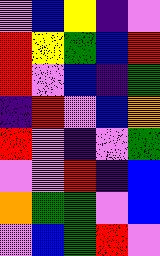[["violet", "blue", "yellow", "indigo", "violet"], ["red", "yellow", "green", "blue", "red"], ["red", "violet", "blue", "indigo", "green"], ["indigo", "red", "violet", "blue", "orange"], ["red", "violet", "indigo", "violet", "green"], ["violet", "violet", "red", "indigo", "blue"], ["orange", "green", "green", "violet", "blue"], ["violet", "blue", "green", "red", "violet"]]